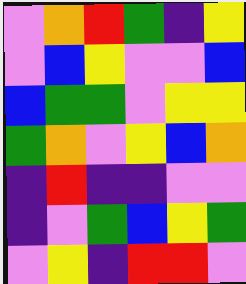[["violet", "orange", "red", "green", "indigo", "yellow"], ["violet", "blue", "yellow", "violet", "violet", "blue"], ["blue", "green", "green", "violet", "yellow", "yellow"], ["green", "orange", "violet", "yellow", "blue", "orange"], ["indigo", "red", "indigo", "indigo", "violet", "violet"], ["indigo", "violet", "green", "blue", "yellow", "green"], ["violet", "yellow", "indigo", "red", "red", "violet"]]